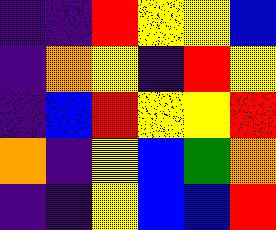[["indigo", "indigo", "red", "yellow", "yellow", "blue"], ["indigo", "orange", "yellow", "indigo", "red", "yellow"], ["indigo", "blue", "red", "yellow", "yellow", "red"], ["orange", "indigo", "yellow", "blue", "green", "orange"], ["indigo", "indigo", "yellow", "blue", "blue", "red"]]